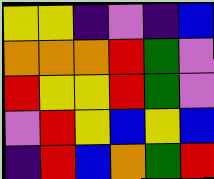[["yellow", "yellow", "indigo", "violet", "indigo", "blue"], ["orange", "orange", "orange", "red", "green", "violet"], ["red", "yellow", "yellow", "red", "green", "violet"], ["violet", "red", "yellow", "blue", "yellow", "blue"], ["indigo", "red", "blue", "orange", "green", "red"]]